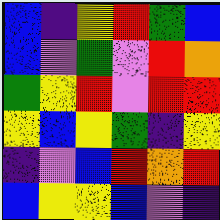[["blue", "indigo", "yellow", "red", "green", "blue"], ["blue", "violet", "green", "violet", "red", "orange"], ["green", "yellow", "red", "violet", "red", "red"], ["yellow", "blue", "yellow", "green", "indigo", "yellow"], ["indigo", "violet", "blue", "red", "orange", "red"], ["blue", "yellow", "yellow", "blue", "violet", "indigo"]]